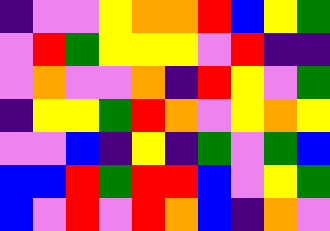[["indigo", "violet", "violet", "yellow", "orange", "orange", "red", "blue", "yellow", "green"], ["violet", "red", "green", "yellow", "yellow", "yellow", "violet", "red", "indigo", "indigo"], ["violet", "orange", "violet", "violet", "orange", "indigo", "red", "yellow", "violet", "green"], ["indigo", "yellow", "yellow", "green", "red", "orange", "violet", "yellow", "orange", "yellow"], ["violet", "violet", "blue", "indigo", "yellow", "indigo", "green", "violet", "green", "blue"], ["blue", "blue", "red", "green", "red", "red", "blue", "violet", "yellow", "green"], ["blue", "violet", "red", "violet", "red", "orange", "blue", "indigo", "orange", "violet"]]